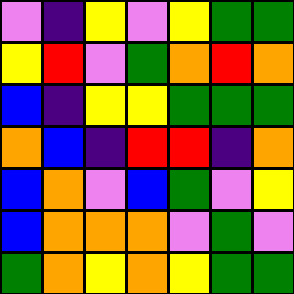[["violet", "indigo", "yellow", "violet", "yellow", "green", "green"], ["yellow", "red", "violet", "green", "orange", "red", "orange"], ["blue", "indigo", "yellow", "yellow", "green", "green", "green"], ["orange", "blue", "indigo", "red", "red", "indigo", "orange"], ["blue", "orange", "violet", "blue", "green", "violet", "yellow"], ["blue", "orange", "orange", "orange", "violet", "green", "violet"], ["green", "orange", "yellow", "orange", "yellow", "green", "green"]]